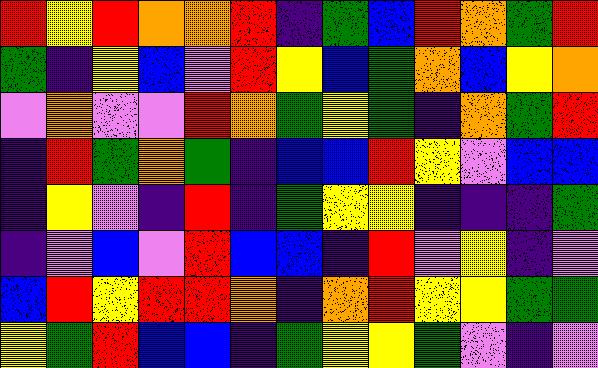[["red", "yellow", "red", "orange", "orange", "red", "indigo", "green", "blue", "red", "orange", "green", "red"], ["green", "indigo", "yellow", "blue", "violet", "red", "yellow", "blue", "green", "orange", "blue", "yellow", "orange"], ["violet", "orange", "violet", "violet", "red", "orange", "green", "yellow", "green", "indigo", "orange", "green", "red"], ["indigo", "red", "green", "orange", "green", "indigo", "blue", "blue", "red", "yellow", "violet", "blue", "blue"], ["indigo", "yellow", "violet", "indigo", "red", "indigo", "green", "yellow", "yellow", "indigo", "indigo", "indigo", "green"], ["indigo", "violet", "blue", "violet", "red", "blue", "blue", "indigo", "red", "violet", "yellow", "indigo", "violet"], ["blue", "red", "yellow", "red", "red", "orange", "indigo", "orange", "red", "yellow", "yellow", "green", "green"], ["yellow", "green", "red", "blue", "blue", "indigo", "green", "yellow", "yellow", "green", "violet", "indigo", "violet"]]